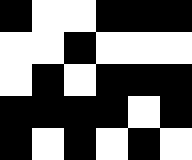[["black", "white", "white", "black", "black", "black"], ["white", "white", "black", "white", "white", "white"], ["white", "black", "white", "black", "black", "black"], ["black", "black", "black", "black", "white", "black"], ["black", "white", "black", "white", "black", "white"]]